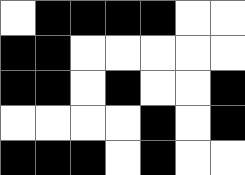[["white", "black", "black", "black", "black", "white", "white"], ["black", "black", "white", "white", "white", "white", "white"], ["black", "black", "white", "black", "white", "white", "black"], ["white", "white", "white", "white", "black", "white", "black"], ["black", "black", "black", "white", "black", "white", "white"]]